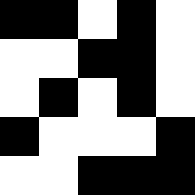[["black", "black", "white", "black", "white"], ["white", "white", "black", "black", "white"], ["white", "black", "white", "black", "white"], ["black", "white", "white", "white", "black"], ["white", "white", "black", "black", "black"]]